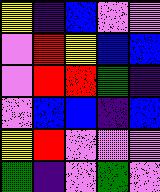[["yellow", "indigo", "blue", "violet", "violet"], ["violet", "red", "yellow", "blue", "blue"], ["violet", "red", "red", "green", "indigo"], ["violet", "blue", "blue", "indigo", "blue"], ["yellow", "red", "violet", "violet", "violet"], ["green", "indigo", "violet", "green", "violet"]]